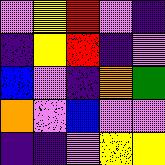[["violet", "yellow", "red", "violet", "indigo"], ["indigo", "yellow", "red", "indigo", "violet"], ["blue", "violet", "indigo", "orange", "green"], ["orange", "violet", "blue", "violet", "violet"], ["indigo", "indigo", "violet", "yellow", "yellow"]]